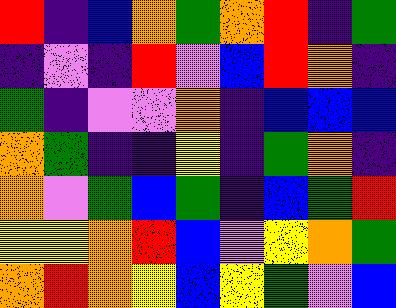[["red", "indigo", "blue", "orange", "green", "orange", "red", "indigo", "green"], ["indigo", "violet", "indigo", "red", "violet", "blue", "red", "orange", "indigo"], ["green", "indigo", "violet", "violet", "orange", "indigo", "blue", "blue", "blue"], ["orange", "green", "indigo", "indigo", "yellow", "indigo", "green", "orange", "indigo"], ["orange", "violet", "green", "blue", "green", "indigo", "blue", "green", "red"], ["yellow", "yellow", "orange", "red", "blue", "violet", "yellow", "orange", "green"], ["orange", "red", "orange", "yellow", "blue", "yellow", "green", "violet", "blue"]]